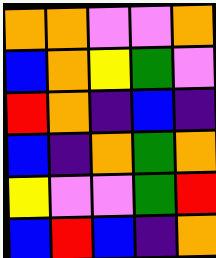[["orange", "orange", "violet", "violet", "orange"], ["blue", "orange", "yellow", "green", "violet"], ["red", "orange", "indigo", "blue", "indigo"], ["blue", "indigo", "orange", "green", "orange"], ["yellow", "violet", "violet", "green", "red"], ["blue", "red", "blue", "indigo", "orange"]]